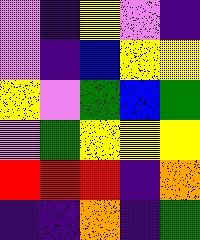[["violet", "indigo", "yellow", "violet", "indigo"], ["violet", "indigo", "blue", "yellow", "yellow"], ["yellow", "violet", "green", "blue", "green"], ["violet", "green", "yellow", "yellow", "yellow"], ["red", "red", "red", "indigo", "orange"], ["indigo", "indigo", "orange", "indigo", "green"]]